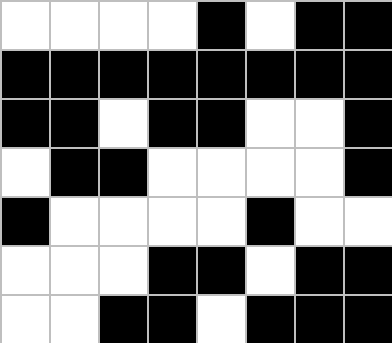[["white", "white", "white", "white", "black", "white", "black", "black"], ["black", "black", "black", "black", "black", "black", "black", "black"], ["black", "black", "white", "black", "black", "white", "white", "black"], ["white", "black", "black", "white", "white", "white", "white", "black"], ["black", "white", "white", "white", "white", "black", "white", "white"], ["white", "white", "white", "black", "black", "white", "black", "black"], ["white", "white", "black", "black", "white", "black", "black", "black"]]